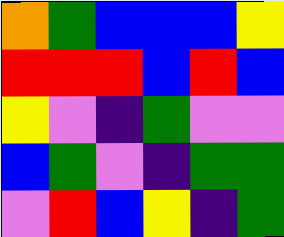[["orange", "green", "blue", "blue", "blue", "yellow"], ["red", "red", "red", "blue", "red", "blue"], ["yellow", "violet", "indigo", "green", "violet", "violet"], ["blue", "green", "violet", "indigo", "green", "green"], ["violet", "red", "blue", "yellow", "indigo", "green"]]